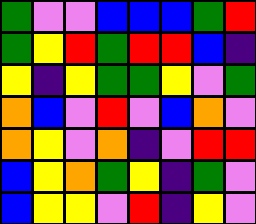[["green", "violet", "violet", "blue", "blue", "blue", "green", "red"], ["green", "yellow", "red", "green", "red", "red", "blue", "indigo"], ["yellow", "indigo", "yellow", "green", "green", "yellow", "violet", "green"], ["orange", "blue", "violet", "red", "violet", "blue", "orange", "violet"], ["orange", "yellow", "violet", "orange", "indigo", "violet", "red", "red"], ["blue", "yellow", "orange", "green", "yellow", "indigo", "green", "violet"], ["blue", "yellow", "yellow", "violet", "red", "indigo", "yellow", "violet"]]